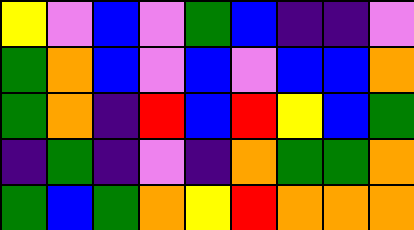[["yellow", "violet", "blue", "violet", "green", "blue", "indigo", "indigo", "violet"], ["green", "orange", "blue", "violet", "blue", "violet", "blue", "blue", "orange"], ["green", "orange", "indigo", "red", "blue", "red", "yellow", "blue", "green"], ["indigo", "green", "indigo", "violet", "indigo", "orange", "green", "green", "orange"], ["green", "blue", "green", "orange", "yellow", "red", "orange", "orange", "orange"]]